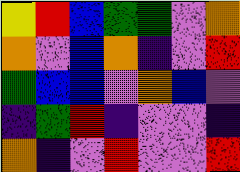[["yellow", "red", "blue", "green", "green", "violet", "orange"], ["orange", "violet", "blue", "orange", "indigo", "violet", "red"], ["green", "blue", "blue", "violet", "orange", "blue", "violet"], ["indigo", "green", "red", "indigo", "violet", "violet", "indigo"], ["orange", "indigo", "violet", "red", "violet", "violet", "red"]]